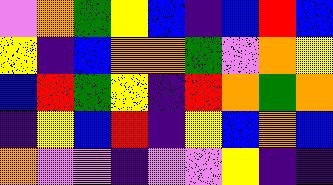[["violet", "orange", "green", "yellow", "blue", "indigo", "blue", "red", "blue"], ["yellow", "indigo", "blue", "orange", "orange", "green", "violet", "orange", "yellow"], ["blue", "red", "green", "yellow", "indigo", "red", "orange", "green", "orange"], ["indigo", "yellow", "blue", "red", "indigo", "yellow", "blue", "orange", "blue"], ["orange", "violet", "violet", "indigo", "violet", "violet", "yellow", "indigo", "indigo"]]